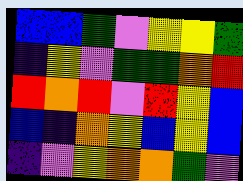[["blue", "blue", "green", "violet", "yellow", "yellow", "green"], ["indigo", "yellow", "violet", "green", "green", "orange", "red"], ["red", "orange", "red", "violet", "red", "yellow", "blue"], ["blue", "indigo", "orange", "yellow", "blue", "yellow", "blue"], ["indigo", "violet", "yellow", "orange", "orange", "green", "violet"]]